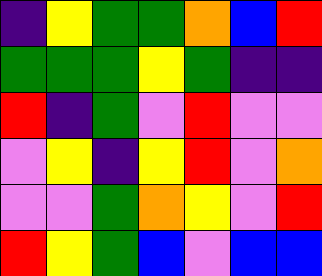[["indigo", "yellow", "green", "green", "orange", "blue", "red"], ["green", "green", "green", "yellow", "green", "indigo", "indigo"], ["red", "indigo", "green", "violet", "red", "violet", "violet"], ["violet", "yellow", "indigo", "yellow", "red", "violet", "orange"], ["violet", "violet", "green", "orange", "yellow", "violet", "red"], ["red", "yellow", "green", "blue", "violet", "blue", "blue"]]